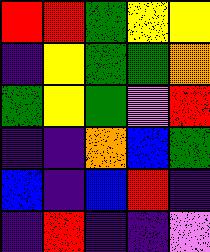[["red", "red", "green", "yellow", "yellow"], ["indigo", "yellow", "green", "green", "orange"], ["green", "yellow", "green", "violet", "red"], ["indigo", "indigo", "orange", "blue", "green"], ["blue", "indigo", "blue", "red", "indigo"], ["indigo", "red", "indigo", "indigo", "violet"]]